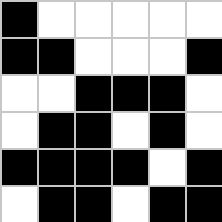[["black", "white", "white", "white", "white", "white"], ["black", "black", "white", "white", "white", "black"], ["white", "white", "black", "black", "black", "white"], ["white", "black", "black", "white", "black", "white"], ["black", "black", "black", "black", "white", "black"], ["white", "black", "black", "white", "black", "black"]]